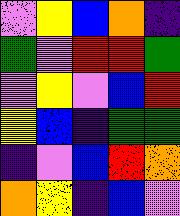[["violet", "yellow", "blue", "orange", "indigo"], ["green", "violet", "red", "red", "green"], ["violet", "yellow", "violet", "blue", "red"], ["yellow", "blue", "indigo", "green", "green"], ["indigo", "violet", "blue", "red", "orange"], ["orange", "yellow", "indigo", "blue", "violet"]]